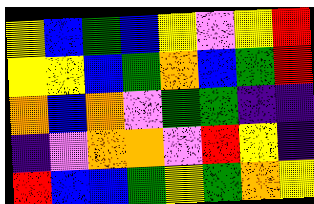[["yellow", "blue", "green", "blue", "yellow", "violet", "yellow", "red"], ["yellow", "yellow", "blue", "green", "orange", "blue", "green", "red"], ["orange", "blue", "orange", "violet", "green", "green", "indigo", "indigo"], ["indigo", "violet", "orange", "orange", "violet", "red", "yellow", "indigo"], ["red", "blue", "blue", "green", "yellow", "green", "orange", "yellow"]]